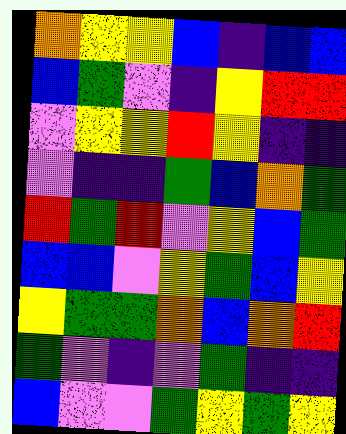[["orange", "yellow", "yellow", "blue", "indigo", "blue", "blue"], ["blue", "green", "violet", "indigo", "yellow", "red", "red"], ["violet", "yellow", "yellow", "red", "yellow", "indigo", "indigo"], ["violet", "indigo", "indigo", "green", "blue", "orange", "green"], ["red", "green", "red", "violet", "yellow", "blue", "green"], ["blue", "blue", "violet", "yellow", "green", "blue", "yellow"], ["yellow", "green", "green", "orange", "blue", "orange", "red"], ["green", "violet", "indigo", "violet", "green", "indigo", "indigo"], ["blue", "violet", "violet", "green", "yellow", "green", "yellow"]]